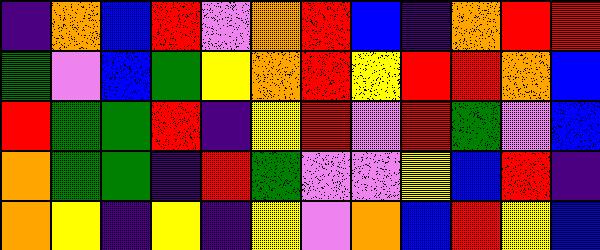[["indigo", "orange", "blue", "red", "violet", "orange", "red", "blue", "indigo", "orange", "red", "red"], ["green", "violet", "blue", "green", "yellow", "orange", "red", "yellow", "red", "red", "orange", "blue"], ["red", "green", "green", "red", "indigo", "yellow", "red", "violet", "red", "green", "violet", "blue"], ["orange", "green", "green", "indigo", "red", "green", "violet", "violet", "yellow", "blue", "red", "indigo"], ["orange", "yellow", "indigo", "yellow", "indigo", "yellow", "violet", "orange", "blue", "red", "yellow", "blue"]]